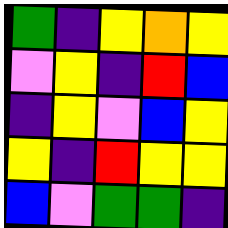[["green", "indigo", "yellow", "orange", "yellow"], ["violet", "yellow", "indigo", "red", "blue"], ["indigo", "yellow", "violet", "blue", "yellow"], ["yellow", "indigo", "red", "yellow", "yellow"], ["blue", "violet", "green", "green", "indigo"]]